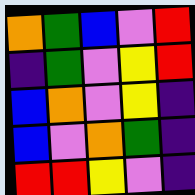[["orange", "green", "blue", "violet", "red"], ["indigo", "green", "violet", "yellow", "red"], ["blue", "orange", "violet", "yellow", "indigo"], ["blue", "violet", "orange", "green", "indigo"], ["red", "red", "yellow", "violet", "indigo"]]